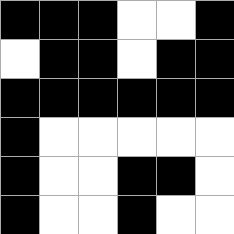[["black", "black", "black", "white", "white", "black"], ["white", "black", "black", "white", "black", "black"], ["black", "black", "black", "black", "black", "black"], ["black", "white", "white", "white", "white", "white"], ["black", "white", "white", "black", "black", "white"], ["black", "white", "white", "black", "white", "white"]]